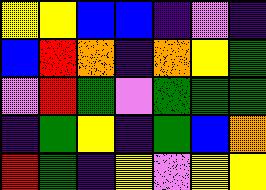[["yellow", "yellow", "blue", "blue", "indigo", "violet", "indigo"], ["blue", "red", "orange", "indigo", "orange", "yellow", "green"], ["violet", "red", "green", "violet", "green", "green", "green"], ["indigo", "green", "yellow", "indigo", "green", "blue", "orange"], ["red", "green", "indigo", "yellow", "violet", "yellow", "yellow"]]